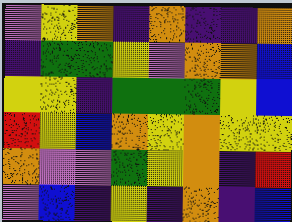[["violet", "yellow", "orange", "indigo", "orange", "indigo", "indigo", "orange"], ["indigo", "green", "green", "yellow", "violet", "orange", "orange", "blue"], ["yellow", "yellow", "indigo", "green", "green", "green", "yellow", "blue"], ["red", "yellow", "blue", "orange", "yellow", "orange", "yellow", "yellow"], ["orange", "violet", "violet", "green", "yellow", "orange", "indigo", "red"], ["violet", "blue", "indigo", "yellow", "indigo", "orange", "indigo", "blue"]]